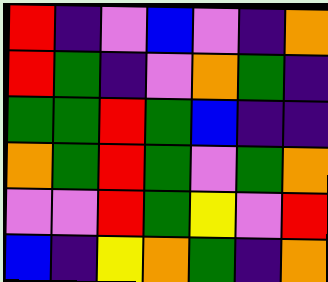[["red", "indigo", "violet", "blue", "violet", "indigo", "orange"], ["red", "green", "indigo", "violet", "orange", "green", "indigo"], ["green", "green", "red", "green", "blue", "indigo", "indigo"], ["orange", "green", "red", "green", "violet", "green", "orange"], ["violet", "violet", "red", "green", "yellow", "violet", "red"], ["blue", "indigo", "yellow", "orange", "green", "indigo", "orange"]]